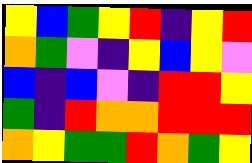[["yellow", "blue", "green", "yellow", "red", "indigo", "yellow", "red"], ["orange", "green", "violet", "indigo", "yellow", "blue", "yellow", "violet"], ["blue", "indigo", "blue", "violet", "indigo", "red", "red", "yellow"], ["green", "indigo", "red", "orange", "orange", "red", "red", "red"], ["orange", "yellow", "green", "green", "red", "orange", "green", "yellow"]]